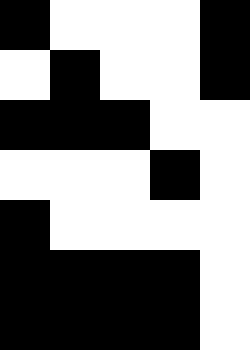[["black", "white", "white", "white", "black"], ["white", "black", "white", "white", "black"], ["black", "black", "black", "white", "white"], ["white", "white", "white", "black", "white"], ["black", "white", "white", "white", "white"], ["black", "black", "black", "black", "white"], ["black", "black", "black", "black", "white"]]